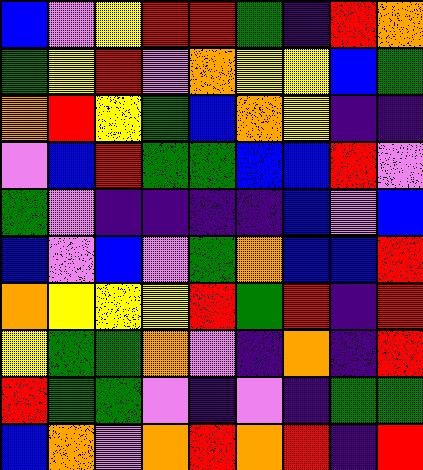[["blue", "violet", "yellow", "red", "red", "green", "indigo", "red", "orange"], ["green", "yellow", "red", "violet", "orange", "yellow", "yellow", "blue", "green"], ["orange", "red", "yellow", "green", "blue", "orange", "yellow", "indigo", "indigo"], ["violet", "blue", "red", "green", "green", "blue", "blue", "red", "violet"], ["green", "violet", "indigo", "indigo", "indigo", "indigo", "blue", "violet", "blue"], ["blue", "violet", "blue", "violet", "green", "orange", "blue", "blue", "red"], ["orange", "yellow", "yellow", "yellow", "red", "green", "red", "indigo", "red"], ["yellow", "green", "green", "orange", "violet", "indigo", "orange", "indigo", "red"], ["red", "green", "green", "violet", "indigo", "violet", "indigo", "green", "green"], ["blue", "orange", "violet", "orange", "red", "orange", "red", "indigo", "red"]]